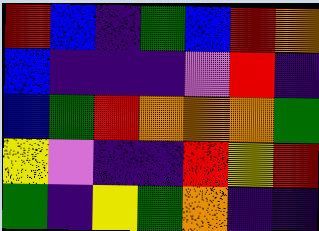[["red", "blue", "indigo", "green", "blue", "red", "orange"], ["blue", "indigo", "indigo", "indigo", "violet", "red", "indigo"], ["blue", "green", "red", "orange", "orange", "orange", "green"], ["yellow", "violet", "indigo", "indigo", "red", "yellow", "red"], ["green", "indigo", "yellow", "green", "orange", "indigo", "indigo"]]